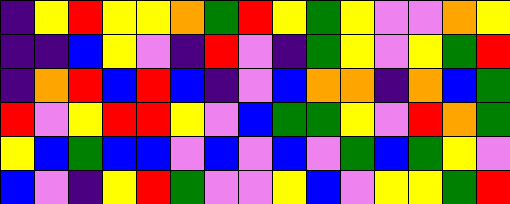[["indigo", "yellow", "red", "yellow", "yellow", "orange", "green", "red", "yellow", "green", "yellow", "violet", "violet", "orange", "yellow"], ["indigo", "indigo", "blue", "yellow", "violet", "indigo", "red", "violet", "indigo", "green", "yellow", "violet", "yellow", "green", "red"], ["indigo", "orange", "red", "blue", "red", "blue", "indigo", "violet", "blue", "orange", "orange", "indigo", "orange", "blue", "green"], ["red", "violet", "yellow", "red", "red", "yellow", "violet", "blue", "green", "green", "yellow", "violet", "red", "orange", "green"], ["yellow", "blue", "green", "blue", "blue", "violet", "blue", "violet", "blue", "violet", "green", "blue", "green", "yellow", "violet"], ["blue", "violet", "indigo", "yellow", "red", "green", "violet", "violet", "yellow", "blue", "violet", "yellow", "yellow", "green", "red"]]